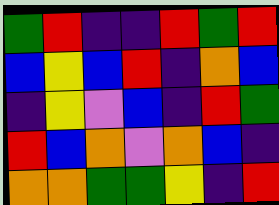[["green", "red", "indigo", "indigo", "red", "green", "red"], ["blue", "yellow", "blue", "red", "indigo", "orange", "blue"], ["indigo", "yellow", "violet", "blue", "indigo", "red", "green"], ["red", "blue", "orange", "violet", "orange", "blue", "indigo"], ["orange", "orange", "green", "green", "yellow", "indigo", "red"]]